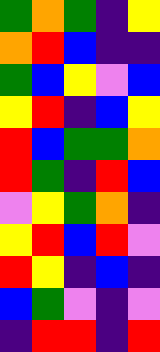[["green", "orange", "green", "indigo", "yellow"], ["orange", "red", "blue", "indigo", "indigo"], ["green", "blue", "yellow", "violet", "blue"], ["yellow", "red", "indigo", "blue", "yellow"], ["red", "blue", "green", "green", "orange"], ["red", "green", "indigo", "red", "blue"], ["violet", "yellow", "green", "orange", "indigo"], ["yellow", "red", "blue", "red", "violet"], ["red", "yellow", "indigo", "blue", "indigo"], ["blue", "green", "violet", "indigo", "violet"], ["indigo", "red", "red", "indigo", "red"]]